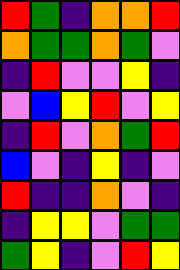[["red", "green", "indigo", "orange", "orange", "red"], ["orange", "green", "green", "orange", "green", "violet"], ["indigo", "red", "violet", "violet", "yellow", "indigo"], ["violet", "blue", "yellow", "red", "violet", "yellow"], ["indigo", "red", "violet", "orange", "green", "red"], ["blue", "violet", "indigo", "yellow", "indigo", "violet"], ["red", "indigo", "indigo", "orange", "violet", "indigo"], ["indigo", "yellow", "yellow", "violet", "green", "green"], ["green", "yellow", "indigo", "violet", "red", "yellow"]]